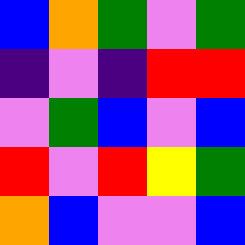[["blue", "orange", "green", "violet", "green"], ["indigo", "violet", "indigo", "red", "red"], ["violet", "green", "blue", "violet", "blue"], ["red", "violet", "red", "yellow", "green"], ["orange", "blue", "violet", "violet", "blue"]]